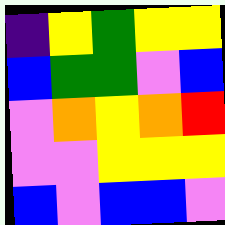[["indigo", "yellow", "green", "yellow", "yellow"], ["blue", "green", "green", "violet", "blue"], ["violet", "orange", "yellow", "orange", "red"], ["violet", "violet", "yellow", "yellow", "yellow"], ["blue", "violet", "blue", "blue", "violet"]]